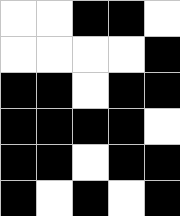[["white", "white", "black", "black", "white"], ["white", "white", "white", "white", "black"], ["black", "black", "white", "black", "black"], ["black", "black", "black", "black", "white"], ["black", "black", "white", "black", "black"], ["black", "white", "black", "white", "black"]]